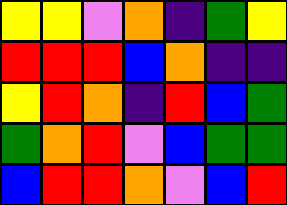[["yellow", "yellow", "violet", "orange", "indigo", "green", "yellow"], ["red", "red", "red", "blue", "orange", "indigo", "indigo"], ["yellow", "red", "orange", "indigo", "red", "blue", "green"], ["green", "orange", "red", "violet", "blue", "green", "green"], ["blue", "red", "red", "orange", "violet", "blue", "red"]]